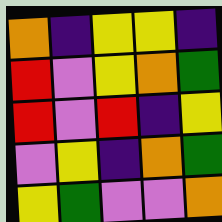[["orange", "indigo", "yellow", "yellow", "indigo"], ["red", "violet", "yellow", "orange", "green"], ["red", "violet", "red", "indigo", "yellow"], ["violet", "yellow", "indigo", "orange", "green"], ["yellow", "green", "violet", "violet", "orange"]]